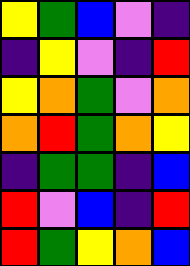[["yellow", "green", "blue", "violet", "indigo"], ["indigo", "yellow", "violet", "indigo", "red"], ["yellow", "orange", "green", "violet", "orange"], ["orange", "red", "green", "orange", "yellow"], ["indigo", "green", "green", "indigo", "blue"], ["red", "violet", "blue", "indigo", "red"], ["red", "green", "yellow", "orange", "blue"]]